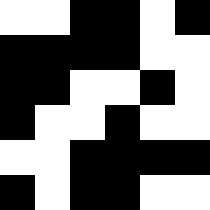[["white", "white", "black", "black", "white", "black"], ["black", "black", "black", "black", "white", "white"], ["black", "black", "white", "white", "black", "white"], ["black", "white", "white", "black", "white", "white"], ["white", "white", "black", "black", "black", "black"], ["black", "white", "black", "black", "white", "white"]]